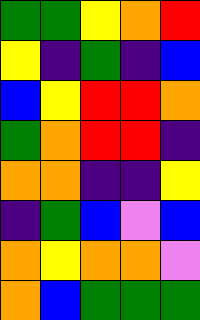[["green", "green", "yellow", "orange", "red"], ["yellow", "indigo", "green", "indigo", "blue"], ["blue", "yellow", "red", "red", "orange"], ["green", "orange", "red", "red", "indigo"], ["orange", "orange", "indigo", "indigo", "yellow"], ["indigo", "green", "blue", "violet", "blue"], ["orange", "yellow", "orange", "orange", "violet"], ["orange", "blue", "green", "green", "green"]]